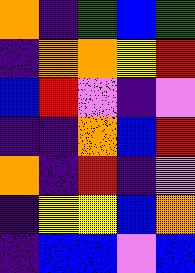[["orange", "indigo", "green", "blue", "green"], ["indigo", "orange", "orange", "yellow", "red"], ["blue", "red", "violet", "indigo", "violet"], ["indigo", "indigo", "orange", "blue", "red"], ["orange", "indigo", "red", "indigo", "violet"], ["indigo", "yellow", "yellow", "blue", "orange"], ["indigo", "blue", "blue", "violet", "blue"]]